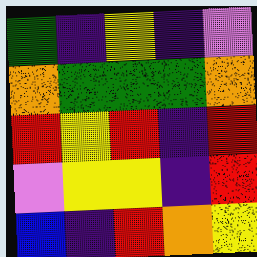[["green", "indigo", "yellow", "indigo", "violet"], ["orange", "green", "green", "green", "orange"], ["red", "yellow", "red", "indigo", "red"], ["violet", "yellow", "yellow", "indigo", "red"], ["blue", "indigo", "red", "orange", "yellow"]]